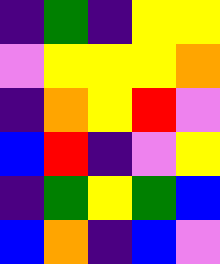[["indigo", "green", "indigo", "yellow", "yellow"], ["violet", "yellow", "yellow", "yellow", "orange"], ["indigo", "orange", "yellow", "red", "violet"], ["blue", "red", "indigo", "violet", "yellow"], ["indigo", "green", "yellow", "green", "blue"], ["blue", "orange", "indigo", "blue", "violet"]]